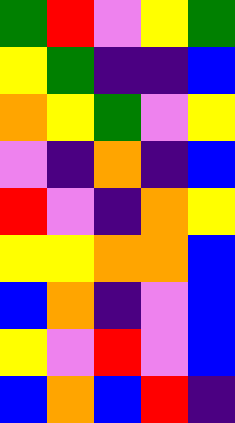[["green", "red", "violet", "yellow", "green"], ["yellow", "green", "indigo", "indigo", "blue"], ["orange", "yellow", "green", "violet", "yellow"], ["violet", "indigo", "orange", "indigo", "blue"], ["red", "violet", "indigo", "orange", "yellow"], ["yellow", "yellow", "orange", "orange", "blue"], ["blue", "orange", "indigo", "violet", "blue"], ["yellow", "violet", "red", "violet", "blue"], ["blue", "orange", "blue", "red", "indigo"]]